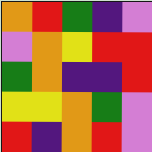[["orange", "red", "green", "indigo", "violet"], ["violet", "orange", "yellow", "red", "red"], ["green", "orange", "indigo", "indigo", "red"], ["yellow", "yellow", "orange", "green", "violet"], ["red", "indigo", "orange", "red", "violet"]]